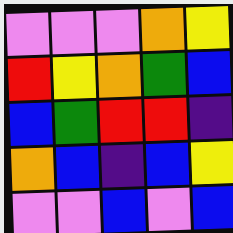[["violet", "violet", "violet", "orange", "yellow"], ["red", "yellow", "orange", "green", "blue"], ["blue", "green", "red", "red", "indigo"], ["orange", "blue", "indigo", "blue", "yellow"], ["violet", "violet", "blue", "violet", "blue"]]